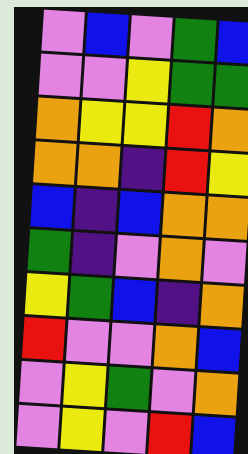[["violet", "blue", "violet", "green", "blue"], ["violet", "violet", "yellow", "green", "green"], ["orange", "yellow", "yellow", "red", "orange"], ["orange", "orange", "indigo", "red", "yellow"], ["blue", "indigo", "blue", "orange", "orange"], ["green", "indigo", "violet", "orange", "violet"], ["yellow", "green", "blue", "indigo", "orange"], ["red", "violet", "violet", "orange", "blue"], ["violet", "yellow", "green", "violet", "orange"], ["violet", "yellow", "violet", "red", "blue"]]